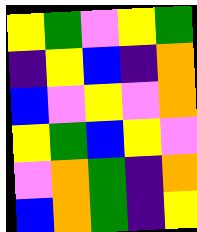[["yellow", "green", "violet", "yellow", "green"], ["indigo", "yellow", "blue", "indigo", "orange"], ["blue", "violet", "yellow", "violet", "orange"], ["yellow", "green", "blue", "yellow", "violet"], ["violet", "orange", "green", "indigo", "orange"], ["blue", "orange", "green", "indigo", "yellow"]]